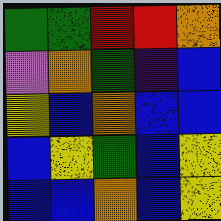[["green", "green", "red", "red", "orange"], ["violet", "orange", "green", "indigo", "blue"], ["yellow", "blue", "orange", "blue", "blue"], ["blue", "yellow", "green", "blue", "yellow"], ["blue", "blue", "orange", "blue", "yellow"]]